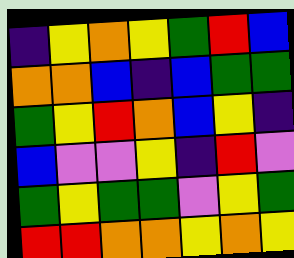[["indigo", "yellow", "orange", "yellow", "green", "red", "blue"], ["orange", "orange", "blue", "indigo", "blue", "green", "green"], ["green", "yellow", "red", "orange", "blue", "yellow", "indigo"], ["blue", "violet", "violet", "yellow", "indigo", "red", "violet"], ["green", "yellow", "green", "green", "violet", "yellow", "green"], ["red", "red", "orange", "orange", "yellow", "orange", "yellow"]]